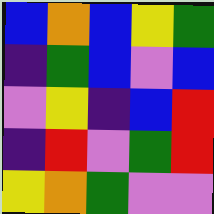[["blue", "orange", "blue", "yellow", "green"], ["indigo", "green", "blue", "violet", "blue"], ["violet", "yellow", "indigo", "blue", "red"], ["indigo", "red", "violet", "green", "red"], ["yellow", "orange", "green", "violet", "violet"]]